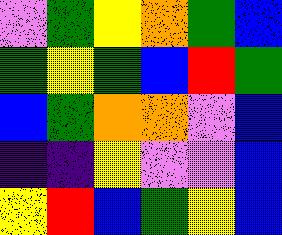[["violet", "green", "yellow", "orange", "green", "blue"], ["green", "yellow", "green", "blue", "red", "green"], ["blue", "green", "orange", "orange", "violet", "blue"], ["indigo", "indigo", "yellow", "violet", "violet", "blue"], ["yellow", "red", "blue", "green", "yellow", "blue"]]